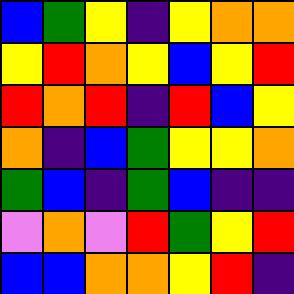[["blue", "green", "yellow", "indigo", "yellow", "orange", "orange"], ["yellow", "red", "orange", "yellow", "blue", "yellow", "red"], ["red", "orange", "red", "indigo", "red", "blue", "yellow"], ["orange", "indigo", "blue", "green", "yellow", "yellow", "orange"], ["green", "blue", "indigo", "green", "blue", "indigo", "indigo"], ["violet", "orange", "violet", "red", "green", "yellow", "red"], ["blue", "blue", "orange", "orange", "yellow", "red", "indigo"]]